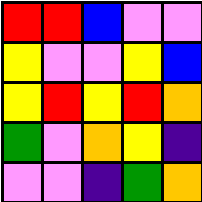[["red", "red", "blue", "violet", "violet"], ["yellow", "violet", "violet", "yellow", "blue"], ["yellow", "red", "yellow", "red", "orange"], ["green", "violet", "orange", "yellow", "indigo"], ["violet", "violet", "indigo", "green", "orange"]]